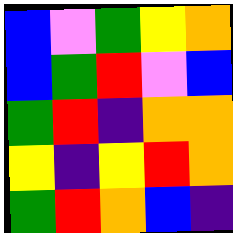[["blue", "violet", "green", "yellow", "orange"], ["blue", "green", "red", "violet", "blue"], ["green", "red", "indigo", "orange", "orange"], ["yellow", "indigo", "yellow", "red", "orange"], ["green", "red", "orange", "blue", "indigo"]]